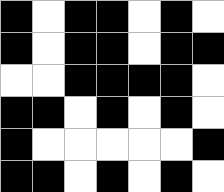[["black", "white", "black", "black", "white", "black", "white"], ["black", "white", "black", "black", "white", "black", "black"], ["white", "white", "black", "black", "black", "black", "white"], ["black", "black", "white", "black", "white", "black", "white"], ["black", "white", "white", "white", "white", "white", "black"], ["black", "black", "white", "black", "white", "black", "white"]]